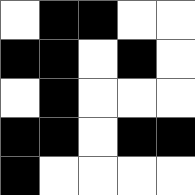[["white", "black", "black", "white", "white"], ["black", "black", "white", "black", "white"], ["white", "black", "white", "white", "white"], ["black", "black", "white", "black", "black"], ["black", "white", "white", "white", "white"]]